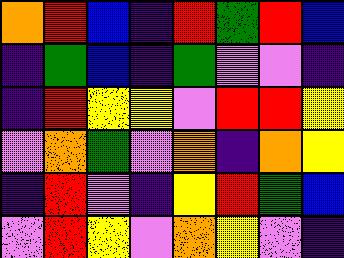[["orange", "red", "blue", "indigo", "red", "green", "red", "blue"], ["indigo", "green", "blue", "indigo", "green", "violet", "violet", "indigo"], ["indigo", "red", "yellow", "yellow", "violet", "red", "red", "yellow"], ["violet", "orange", "green", "violet", "orange", "indigo", "orange", "yellow"], ["indigo", "red", "violet", "indigo", "yellow", "red", "green", "blue"], ["violet", "red", "yellow", "violet", "orange", "yellow", "violet", "indigo"]]